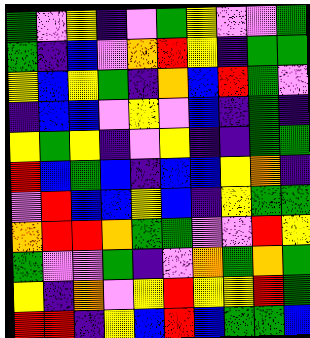[["green", "violet", "yellow", "indigo", "violet", "green", "yellow", "violet", "violet", "green"], ["green", "indigo", "blue", "violet", "orange", "red", "yellow", "indigo", "green", "green"], ["yellow", "blue", "yellow", "green", "indigo", "orange", "blue", "red", "green", "violet"], ["indigo", "blue", "blue", "violet", "yellow", "violet", "blue", "indigo", "green", "indigo"], ["yellow", "green", "yellow", "indigo", "violet", "yellow", "indigo", "indigo", "green", "green"], ["red", "blue", "green", "blue", "indigo", "blue", "blue", "yellow", "orange", "indigo"], ["violet", "red", "blue", "blue", "yellow", "blue", "indigo", "yellow", "green", "green"], ["orange", "red", "red", "orange", "green", "green", "violet", "violet", "red", "yellow"], ["green", "violet", "violet", "green", "indigo", "violet", "orange", "green", "orange", "green"], ["yellow", "indigo", "orange", "violet", "yellow", "red", "yellow", "yellow", "red", "green"], ["red", "red", "indigo", "yellow", "blue", "red", "blue", "green", "green", "blue"]]